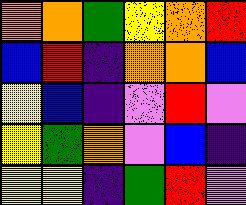[["orange", "orange", "green", "yellow", "orange", "red"], ["blue", "red", "indigo", "orange", "orange", "blue"], ["yellow", "blue", "indigo", "violet", "red", "violet"], ["yellow", "green", "orange", "violet", "blue", "indigo"], ["yellow", "yellow", "indigo", "green", "red", "violet"]]